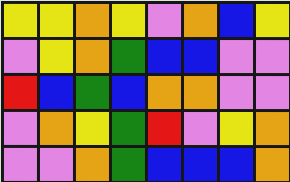[["yellow", "yellow", "orange", "yellow", "violet", "orange", "blue", "yellow"], ["violet", "yellow", "orange", "green", "blue", "blue", "violet", "violet"], ["red", "blue", "green", "blue", "orange", "orange", "violet", "violet"], ["violet", "orange", "yellow", "green", "red", "violet", "yellow", "orange"], ["violet", "violet", "orange", "green", "blue", "blue", "blue", "orange"]]